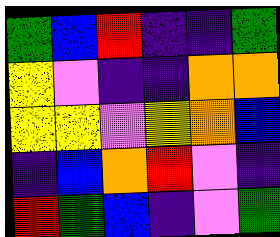[["green", "blue", "red", "indigo", "indigo", "green"], ["yellow", "violet", "indigo", "indigo", "orange", "orange"], ["yellow", "yellow", "violet", "yellow", "orange", "blue"], ["indigo", "blue", "orange", "red", "violet", "indigo"], ["red", "green", "blue", "indigo", "violet", "green"]]